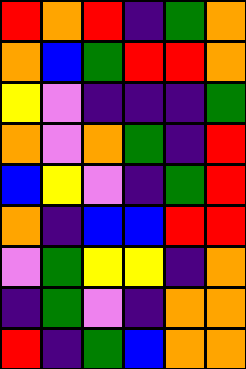[["red", "orange", "red", "indigo", "green", "orange"], ["orange", "blue", "green", "red", "red", "orange"], ["yellow", "violet", "indigo", "indigo", "indigo", "green"], ["orange", "violet", "orange", "green", "indigo", "red"], ["blue", "yellow", "violet", "indigo", "green", "red"], ["orange", "indigo", "blue", "blue", "red", "red"], ["violet", "green", "yellow", "yellow", "indigo", "orange"], ["indigo", "green", "violet", "indigo", "orange", "orange"], ["red", "indigo", "green", "blue", "orange", "orange"]]